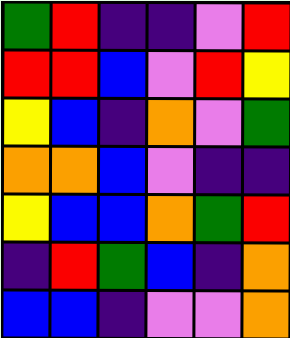[["green", "red", "indigo", "indigo", "violet", "red"], ["red", "red", "blue", "violet", "red", "yellow"], ["yellow", "blue", "indigo", "orange", "violet", "green"], ["orange", "orange", "blue", "violet", "indigo", "indigo"], ["yellow", "blue", "blue", "orange", "green", "red"], ["indigo", "red", "green", "blue", "indigo", "orange"], ["blue", "blue", "indigo", "violet", "violet", "orange"]]